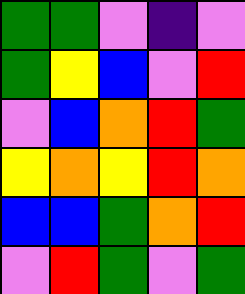[["green", "green", "violet", "indigo", "violet"], ["green", "yellow", "blue", "violet", "red"], ["violet", "blue", "orange", "red", "green"], ["yellow", "orange", "yellow", "red", "orange"], ["blue", "blue", "green", "orange", "red"], ["violet", "red", "green", "violet", "green"]]